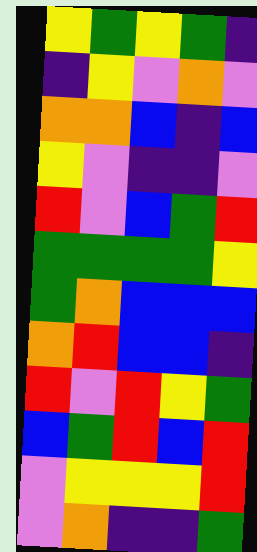[["yellow", "green", "yellow", "green", "indigo"], ["indigo", "yellow", "violet", "orange", "violet"], ["orange", "orange", "blue", "indigo", "blue"], ["yellow", "violet", "indigo", "indigo", "violet"], ["red", "violet", "blue", "green", "red"], ["green", "green", "green", "green", "yellow"], ["green", "orange", "blue", "blue", "blue"], ["orange", "red", "blue", "blue", "indigo"], ["red", "violet", "red", "yellow", "green"], ["blue", "green", "red", "blue", "red"], ["violet", "yellow", "yellow", "yellow", "red"], ["violet", "orange", "indigo", "indigo", "green"]]